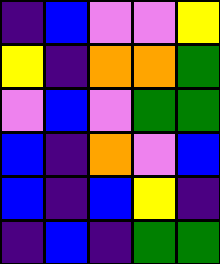[["indigo", "blue", "violet", "violet", "yellow"], ["yellow", "indigo", "orange", "orange", "green"], ["violet", "blue", "violet", "green", "green"], ["blue", "indigo", "orange", "violet", "blue"], ["blue", "indigo", "blue", "yellow", "indigo"], ["indigo", "blue", "indigo", "green", "green"]]